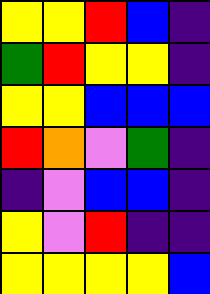[["yellow", "yellow", "red", "blue", "indigo"], ["green", "red", "yellow", "yellow", "indigo"], ["yellow", "yellow", "blue", "blue", "blue"], ["red", "orange", "violet", "green", "indigo"], ["indigo", "violet", "blue", "blue", "indigo"], ["yellow", "violet", "red", "indigo", "indigo"], ["yellow", "yellow", "yellow", "yellow", "blue"]]